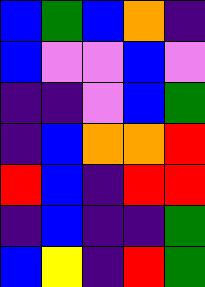[["blue", "green", "blue", "orange", "indigo"], ["blue", "violet", "violet", "blue", "violet"], ["indigo", "indigo", "violet", "blue", "green"], ["indigo", "blue", "orange", "orange", "red"], ["red", "blue", "indigo", "red", "red"], ["indigo", "blue", "indigo", "indigo", "green"], ["blue", "yellow", "indigo", "red", "green"]]